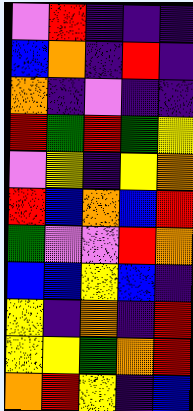[["violet", "red", "indigo", "indigo", "indigo"], ["blue", "orange", "indigo", "red", "indigo"], ["orange", "indigo", "violet", "indigo", "indigo"], ["red", "green", "red", "green", "yellow"], ["violet", "yellow", "indigo", "yellow", "orange"], ["red", "blue", "orange", "blue", "red"], ["green", "violet", "violet", "red", "orange"], ["blue", "blue", "yellow", "blue", "indigo"], ["yellow", "indigo", "orange", "indigo", "red"], ["yellow", "yellow", "green", "orange", "red"], ["orange", "red", "yellow", "indigo", "blue"]]